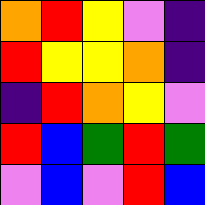[["orange", "red", "yellow", "violet", "indigo"], ["red", "yellow", "yellow", "orange", "indigo"], ["indigo", "red", "orange", "yellow", "violet"], ["red", "blue", "green", "red", "green"], ["violet", "blue", "violet", "red", "blue"]]